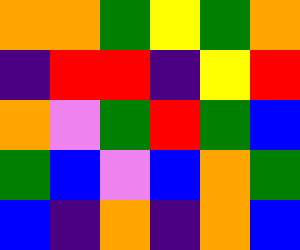[["orange", "orange", "green", "yellow", "green", "orange"], ["indigo", "red", "red", "indigo", "yellow", "red"], ["orange", "violet", "green", "red", "green", "blue"], ["green", "blue", "violet", "blue", "orange", "green"], ["blue", "indigo", "orange", "indigo", "orange", "blue"]]